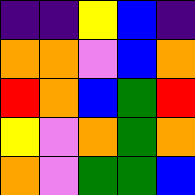[["indigo", "indigo", "yellow", "blue", "indigo"], ["orange", "orange", "violet", "blue", "orange"], ["red", "orange", "blue", "green", "red"], ["yellow", "violet", "orange", "green", "orange"], ["orange", "violet", "green", "green", "blue"]]